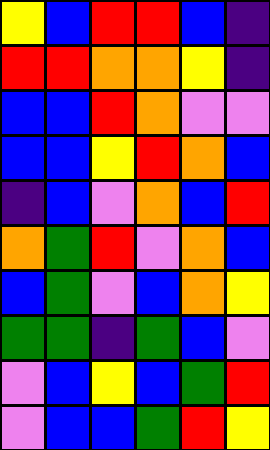[["yellow", "blue", "red", "red", "blue", "indigo"], ["red", "red", "orange", "orange", "yellow", "indigo"], ["blue", "blue", "red", "orange", "violet", "violet"], ["blue", "blue", "yellow", "red", "orange", "blue"], ["indigo", "blue", "violet", "orange", "blue", "red"], ["orange", "green", "red", "violet", "orange", "blue"], ["blue", "green", "violet", "blue", "orange", "yellow"], ["green", "green", "indigo", "green", "blue", "violet"], ["violet", "blue", "yellow", "blue", "green", "red"], ["violet", "blue", "blue", "green", "red", "yellow"]]